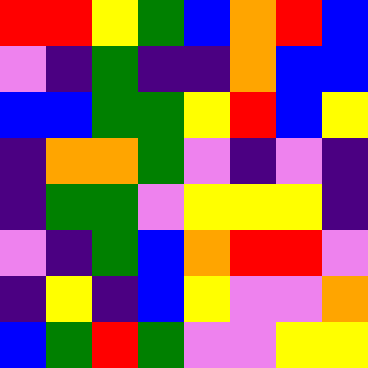[["red", "red", "yellow", "green", "blue", "orange", "red", "blue"], ["violet", "indigo", "green", "indigo", "indigo", "orange", "blue", "blue"], ["blue", "blue", "green", "green", "yellow", "red", "blue", "yellow"], ["indigo", "orange", "orange", "green", "violet", "indigo", "violet", "indigo"], ["indigo", "green", "green", "violet", "yellow", "yellow", "yellow", "indigo"], ["violet", "indigo", "green", "blue", "orange", "red", "red", "violet"], ["indigo", "yellow", "indigo", "blue", "yellow", "violet", "violet", "orange"], ["blue", "green", "red", "green", "violet", "violet", "yellow", "yellow"]]